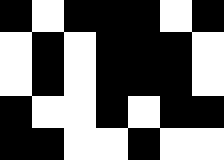[["black", "white", "black", "black", "black", "white", "black"], ["white", "black", "white", "black", "black", "black", "white"], ["white", "black", "white", "black", "black", "black", "white"], ["black", "white", "white", "black", "white", "black", "black"], ["black", "black", "white", "white", "black", "white", "white"]]